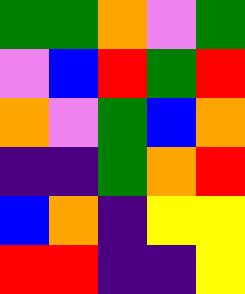[["green", "green", "orange", "violet", "green"], ["violet", "blue", "red", "green", "red"], ["orange", "violet", "green", "blue", "orange"], ["indigo", "indigo", "green", "orange", "red"], ["blue", "orange", "indigo", "yellow", "yellow"], ["red", "red", "indigo", "indigo", "yellow"]]